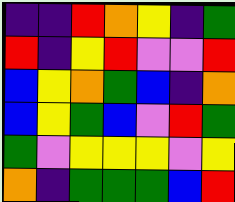[["indigo", "indigo", "red", "orange", "yellow", "indigo", "green"], ["red", "indigo", "yellow", "red", "violet", "violet", "red"], ["blue", "yellow", "orange", "green", "blue", "indigo", "orange"], ["blue", "yellow", "green", "blue", "violet", "red", "green"], ["green", "violet", "yellow", "yellow", "yellow", "violet", "yellow"], ["orange", "indigo", "green", "green", "green", "blue", "red"]]